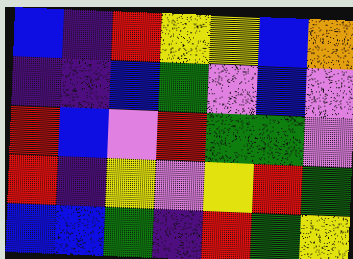[["blue", "indigo", "red", "yellow", "yellow", "blue", "orange"], ["indigo", "indigo", "blue", "green", "violet", "blue", "violet"], ["red", "blue", "violet", "red", "green", "green", "violet"], ["red", "indigo", "yellow", "violet", "yellow", "red", "green"], ["blue", "blue", "green", "indigo", "red", "green", "yellow"]]